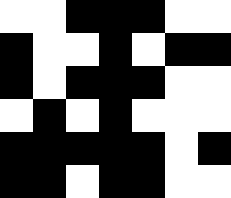[["white", "white", "black", "black", "black", "white", "white"], ["black", "white", "white", "black", "white", "black", "black"], ["black", "white", "black", "black", "black", "white", "white"], ["white", "black", "white", "black", "white", "white", "white"], ["black", "black", "black", "black", "black", "white", "black"], ["black", "black", "white", "black", "black", "white", "white"]]